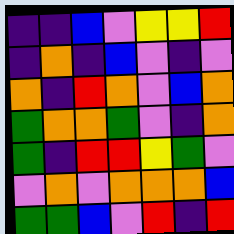[["indigo", "indigo", "blue", "violet", "yellow", "yellow", "red"], ["indigo", "orange", "indigo", "blue", "violet", "indigo", "violet"], ["orange", "indigo", "red", "orange", "violet", "blue", "orange"], ["green", "orange", "orange", "green", "violet", "indigo", "orange"], ["green", "indigo", "red", "red", "yellow", "green", "violet"], ["violet", "orange", "violet", "orange", "orange", "orange", "blue"], ["green", "green", "blue", "violet", "red", "indigo", "red"]]